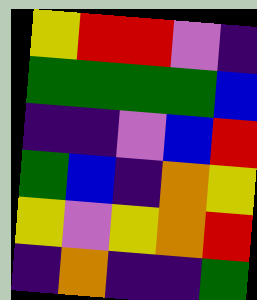[["yellow", "red", "red", "violet", "indigo"], ["green", "green", "green", "green", "blue"], ["indigo", "indigo", "violet", "blue", "red"], ["green", "blue", "indigo", "orange", "yellow"], ["yellow", "violet", "yellow", "orange", "red"], ["indigo", "orange", "indigo", "indigo", "green"]]